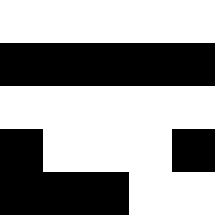[["white", "white", "white", "white", "white"], ["black", "black", "black", "black", "black"], ["white", "white", "white", "white", "white"], ["black", "white", "white", "white", "black"], ["black", "black", "black", "white", "white"]]